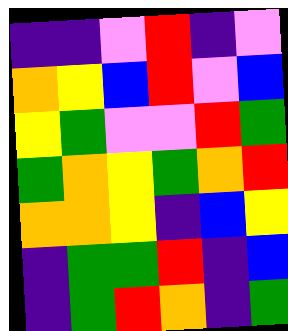[["indigo", "indigo", "violet", "red", "indigo", "violet"], ["orange", "yellow", "blue", "red", "violet", "blue"], ["yellow", "green", "violet", "violet", "red", "green"], ["green", "orange", "yellow", "green", "orange", "red"], ["orange", "orange", "yellow", "indigo", "blue", "yellow"], ["indigo", "green", "green", "red", "indigo", "blue"], ["indigo", "green", "red", "orange", "indigo", "green"]]